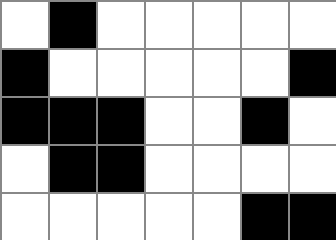[["white", "black", "white", "white", "white", "white", "white"], ["black", "white", "white", "white", "white", "white", "black"], ["black", "black", "black", "white", "white", "black", "white"], ["white", "black", "black", "white", "white", "white", "white"], ["white", "white", "white", "white", "white", "black", "black"]]